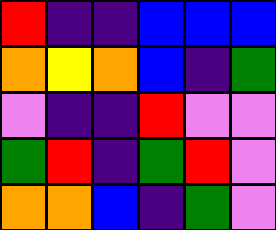[["red", "indigo", "indigo", "blue", "blue", "blue"], ["orange", "yellow", "orange", "blue", "indigo", "green"], ["violet", "indigo", "indigo", "red", "violet", "violet"], ["green", "red", "indigo", "green", "red", "violet"], ["orange", "orange", "blue", "indigo", "green", "violet"]]